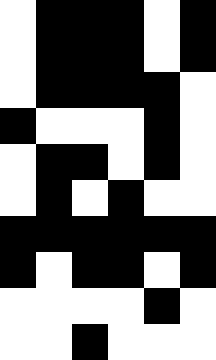[["white", "black", "black", "black", "white", "black"], ["white", "black", "black", "black", "white", "black"], ["white", "black", "black", "black", "black", "white"], ["black", "white", "white", "white", "black", "white"], ["white", "black", "black", "white", "black", "white"], ["white", "black", "white", "black", "white", "white"], ["black", "black", "black", "black", "black", "black"], ["black", "white", "black", "black", "white", "black"], ["white", "white", "white", "white", "black", "white"], ["white", "white", "black", "white", "white", "white"]]